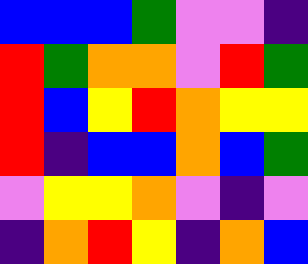[["blue", "blue", "blue", "green", "violet", "violet", "indigo"], ["red", "green", "orange", "orange", "violet", "red", "green"], ["red", "blue", "yellow", "red", "orange", "yellow", "yellow"], ["red", "indigo", "blue", "blue", "orange", "blue", "green"], ["violet", "yellow", "yellow", "orange", "violet", "indigo", "violet"], ["indigo", "orange", "red", "yellow", "indigo", "orange", "blue"]]